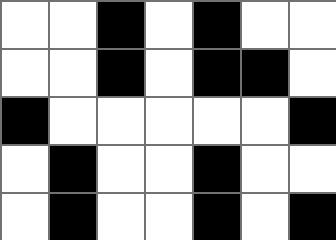[["white", "white", "black", "white", "black", "white", "white"], ["white", "white", "black", "white", "black", "black", "white"], ["black", "white", "white", "white", "white", "white", "black"], ["white", "black", "white", "white", "black", "white", "white"], ["white", "black", "white", "white", "black", "white", "black"]]